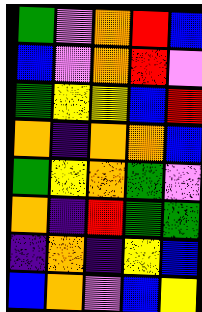[["green", "violet", "orange", "red", "blue"], ["blue", "violet", "orange", "red", "violet"], ["green", "yellow", "yellow", "blue", "red"], ["orange", "indigo", "orange", "orange", "blue"], ["green", "yellow", "orange", "green", "violet"], ["orange", "indigo", "red", "green", "green"], ["indigo", "orange", "indigo", "yellow", "blue"], ["blue", "orange", "violet", "blue", "yellow"]]